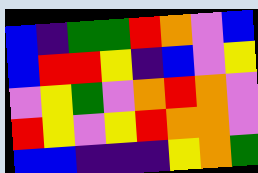[["blue", "indigo", "green", "green", "red", "orange", "violet", "blue"], ["blue", "red", "red", "yellow", "indigo", "blue", "violet", "yellow"], ["violet", "yellow", "green", "violet", "orange", "red", "orange", "violet"], ["red", "yellow", "violet", "yellow", "red", "orange", "orange", "violet"], ["blue", "blue", "indigo", "indigo", "indigo", "yellow", "orange", "green"]]